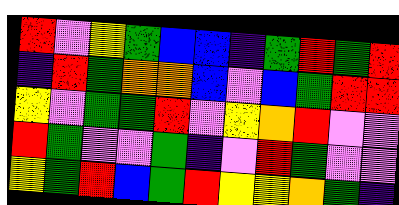[["red", "violet", "yellow", "green", "blue", "blue", "indigo", "green", "red", "green", "red"], ["indigo", "red", "green", "orange", "orange", "blue", "violet", "blue", "green", "red", "red"], ["yellow", "violet", "green", "green", "red", "violet", "yellow", "orange", "red", "violet", "violet"], ["red", "green", "violet", "violet", "green", "indigo", "violet", "red", "green", "violet", "violet"], ["yellow", "green", "red", "blue", "green", "red", "yellow", "yellow", "orange", "green", "indigo"]]